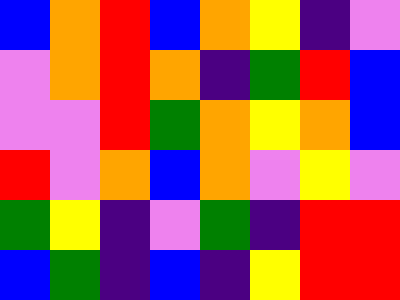[["blue", "orange", "red", "blue", "orange", "yellow", "indigo", "violet"], ["violet", "orange", "red", "orange", "indigo", "green", "red", "blue"], ["violet", "violet", "red", "green", "orange", "yellow", "orange", "blue"], ["red", "violet", "orange", "blue", "orange", "violet", "yellow", "violet"], ["green", "yellow", "indigo", "violet", "green", "indigo", "red", "red"], ["blue", "green", "indigo", "blue", "indigo", "yellow", "red", "red"]]